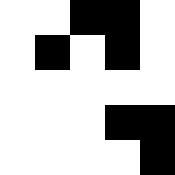[["white", "white", "black", "black", "white"], ["white", "black", "white", "black", "white"], ["white", "white", "white", "white", "white"], ["white", "white", "white", "black", "black"], ["white", "white", "white", "white", "black"]]